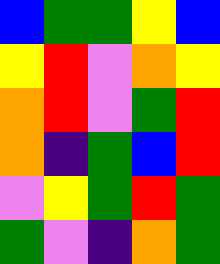[["blue", "green", "green", "yellow", "blue"], ["yellow", "red", "violet", "orange", "yellow"], ["orange", "red", "violet", "green", "red"], ["orange", "indigo", "green", "blue", "red"], ["violet", "yellow", "green", "red", "green"], ["green", "violet", "indigo", "orange", "green"]]